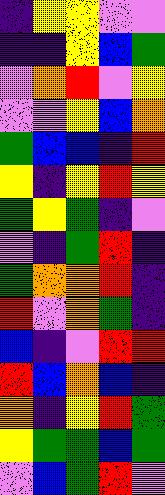[["indigo", "yellow", "yellow", "violet", "violet"], ["indigo", "indigo", "yellow", "blue", "green"], ["violet", "orange", "red", "violet", "yellow"], ["violet", "violet", "yellow", "blue", "orange"], ["green", "blue", "blue", "indigo", "red"], ["yellow", "indigo", "yellow", "red", "yellow"], ["green", "yellow", "green", "indigo", "violet"], ["violet", "indigo", "green", "red", "indigo"], ["green", "orange", "orange", "red", "indigo"], ["red", "violet", "orange", "green", "indigo"], ["blue", "indigo", "violet", "red", "red"], ["red", "blue", "orange", "blue", "indigo"], ["orange", "indigo", "yellow", "red", "green"], ["yellow", "green", "green", "blue", "green"], ["violet", "blue", "green", "red", "violet"]]